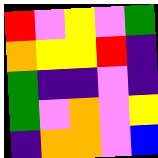[["red", "violet", "yellow", "violet", "green"], ["orange", "yellow", "yellow", "red", "indigo"], ["green", "indigo", "indigo", "violet", "indigo"], ["green", "violet", "orange", "violet", "yellow"], ["indigo", "orange", "orange", "violet", "blue"]]